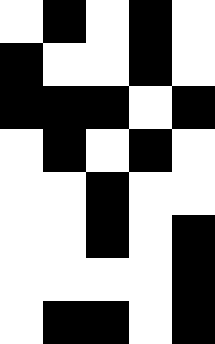[["white", "black", "white", "black", "white"], ["black", "white", "white", "black", "white"], ["black", "black", "black", "white", "black"], ["white", "black", "white", "black", "white"], ["white", "white", "black", "white", "white"], ["white", "white", "black", "white", "black"], ["white", "white", "white", "white", "black"], ["white", "black", "black", "white", "black"]]